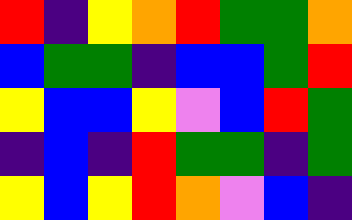[["red", "indigo", "yellow", "orange", "red", "green", "green", "orange"], ["blue", "green", "green", "indigo", "blue", "blue", "green", "red"], ["yellow", "blue", "blue", "yellow", "violet", "blue", "red", "green"], ["indigo", "blue", "indigo", "red", "green", "green", "indigo", "green"], ["yellow", "blue", "yellow", "red", "orange", "violet", "blue", "indigo"]]